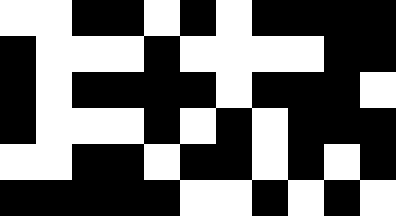[["white", "white", "black", "black", "white", "black", "white", "black", "black", "black", "black"], ["black", "white", "white", "white", "black", "white", "white", "white", "white", "black", "black"], ["black", "white", "black", "black", "black", "black", "white", "black", "black", "black", "white"], ["black", "white", "white", "white", "black", "white", "black", "white", "black", "black", "black"], ["white", "white", "black", "black", "white", "black", "black", "white", "black", "white", "black"], ["black", "black", "black", "black", "black", "white", "white", "black", "white", "black", "white"]]